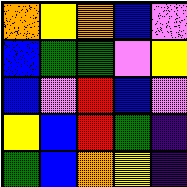[["orange", "yellow", "orange", "blue", "violet"], ["blue", "green", "green", "violet", "yellow"], ["blue", "violet", "red", "blue", "violet"], ["yellow", "blue", "red", "green", "indigo"], ["green", "blue", "orange", "yellow", "indigo"]]